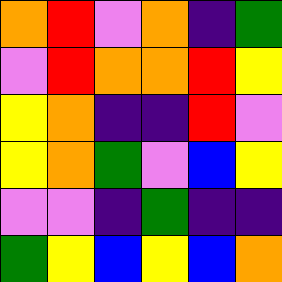[["orange", "red", "violet", "orange", "indigo", "green"], ["violet", "red", "orange", "orange", "red", "yellow"], ["yellow", "orange", "indigo", "indigo", "red", "violet"], ["yellow", "orange", "green", "violet", "blue", "yellow"], ["violet", "violet", "indigo", "green", "indigo", "indigo"], ["green", "yellow", "blue", "yellow", "blue", "orange"]]